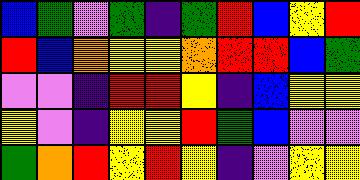[["blue", "green", "violet", "green", "indigo", "green", "red", "blue", "yellow", "red"], ["red", "blue", "orange", "yellow", "yellow", "orange", "red", "red", "blue", "green"], ["violet", "violet", "indigo", "red", "red", "yellow", "indigo", "blue", "yellow", "yellow"], ["yellow", "violet", "indigo", "yellow", "yellow", "red", "green", "blue", "violet", "violet"], ["green", "orange", "red", "yellow", "red", "yellow", "indigo", "violet", "yellow", "yellow"]]